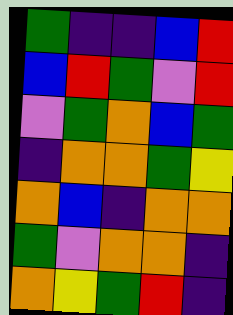[["green", "indigo", "indigo", "blue", "red"], ["blue", "red", "green", "violet", "red"], ["violet", "green", "orange", "blue", "green"], ["indigo", "orange", "orange", "green", "yellow"], ["orange", "blue", "indigo", "orange", "orange"], ["green", "violet", "orange", "orange", "indigo"], ["orange", "yellow", "green", "red", "indigo"]]